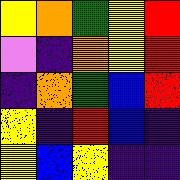[["yellow", "orange", "green", "yellow", "red"], ["violet", "indigo", "orange", "yellow", "red"], ["indigo", "orange", "green", "blue", "red"], ["yellow", "indigo", "red", "blue", "indigo"], ["yellow", "blue", "yellow", "indigo", "indigo"]]